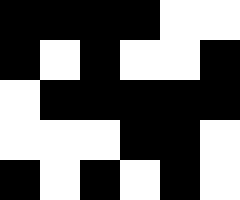[["black", "black", "black", "black", "white", "white"], ["black", "white", "black", "white", "white", "black"], ["white", "black", "black", "black", "black", "black"], ["white", "white", "white", "black", "black", "white"], ["black", "white", "black", "white", "black", "white"]]